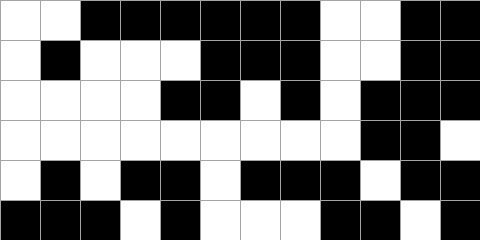[["white", "white", "black", "black", "black", "black", "black", "black", "white", "white", "black", "black"], ["white", "black", "white", "white", "white", "black", "black", "black", "white", "white", "black", "black"], ["white", "white", "white", "white", "black", "black", "white", "black", "white", "black", "black", "black"], ["white", "white", "white", "white", "white", "white", "white", "white", "white", "black", "black", "white"], ["white", "black", "white", "black", "black", "white", "black", "black", "black", "white", "black", "black"], ["black", "black", "black", "white", "black", "white", "white", "white", "black", "black", "white", "black"]]